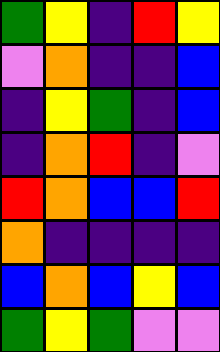[["green", "yellow", "indigo", "red", "yellow"], ["violet", "orange", "indigo", "indigo", "blue"], ["indigo", "yellow", "green", "indigo", "blue"], ["indigo", "orange", "red", "indigo", "violet"], ["red", "orange", "blue", "blue", "red"], ["orange", "indigo", "indigo", "indigo", "indigo"], ["blue", "orange", "blue", "yellow", "blue"], ["green", "yellow", "green", "violet", "violet"]]